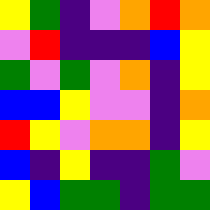[["yellow", "green", "indigo", "violet", "orange", "red", "orange"], ["violet", "red", "indigo", "indigo", "indigo", "blue", "yellow"], ["green", "violet", "green", "violet", "orange", "indigo", "yellow"], ["blue", "blue", "yellow", "violet", "violet", "indigo", "orange"], ["red", "yellow", "violet", "orange", "orange", "indigo", "yellow"], ["blue", "indigo", "yellow", "indigo", "indigo", "green", "violet"], ["yellow", "blue", "green", "green", "indigo", "green", "green"]]